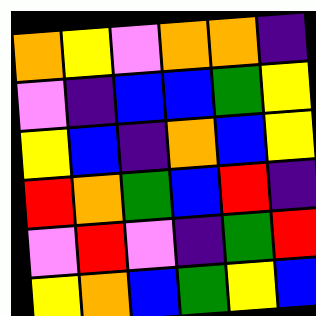[["orange", "yellow", "violet", "orange", "orange", "indigo"], ["violet", "indigo", "blue", "blue", "green", "yellow"], ["yellow", "blue", "indigo", "orange", "blue", "yellow"], ["red", "orange", "green", "blue", "red", "indigo"], ["violet", "red", "violet", "indigo", "green", "red"], ["yellow", "orange", "blue", "green", "yellow", "blue"]]